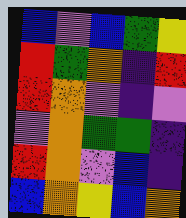[["blue", "violet", "blue", "green", "yellow"], ["red", "green", "orange", "indigo", "red"], ["red", "orange", "violet", "indigo", "violet"], ["violet", "orange", "green", "green", "indigo"], ["red", "orange", "violet", "blue", "indigo"], ["blue", "orange", "yellow", "blue", "orange"]]